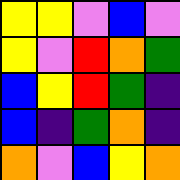[["yellow", "yellow", "violet", "blue", "violet"], ["yellow", "violet", "red", "orange", "green"], ["blue", "yellow", "red", "green", "indigo"], ["blue", "indigo", "green", "orange", "indigo"], ["orange", "violet", "blue", "yellow", "orange"]]